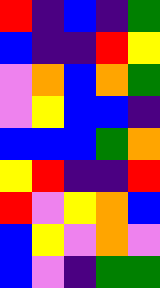[["red", "indigo", "blue", "indigo", "green"], ["blue", "indigo", "indigo", "red", "yellow"], ["violet", "orange", "blue", "orange", "green"], ["violet", "yellow", "blue", "blue", "indigo"], ["blue", "blue", "blue", "green", "orange"], ["yellow", "red", "indigo", "indigo", "red"], ["red", "violet", "yellow", "orange", "blue"], ["blue", "yellow", "violet", "orange", "violet"], ["blue", "violet", "indigo", "green", "green"]]